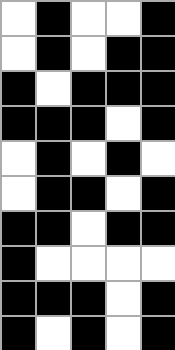[["white", "black", "white", "white", "black"], ["white", "black", "white", "black", "black"], ["black", "white", "black", "black", "black"], ["black", "black", "black", "white", "black"], ["white", "black", "white", "black", "white"], ["white", "black", "black", "white", "black"], ["black", "black", "white", "black", "black"], ["black", "white", "white", "white", "white"], ["black", "black", "black", "white", "black"], ["black", "white", "black", "white", "black"]]